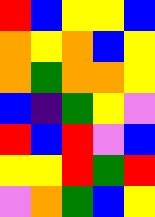[["red", "blue", "yellow", "yellow", "blue"], ["orange", "yellow", "orange", "blue", "yellow"], ["orange", "green", "orange", "orange", "yellow"], ["blue", "indigo", "green", "yellow", "violet"], ["red", "blue", "red", "violet", "blue"], ["yellow", "yellow", "red", "green", "red"], ["violet", "orange", "green", "blue", "yellow"]]